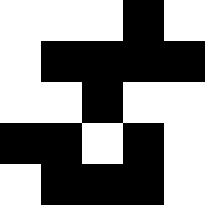[["white", "white", "white", "black", "white"], ["white", "black", "black", "black", "black"], ["white", "white", "black", "white", "white"], ["black", "black", "white", "black", "white"], ["white", "black", "black", "black", "white"]]